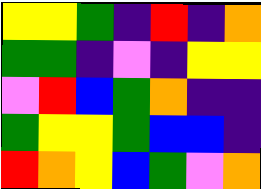[["yellow", "yellow", "green", "indigo", "red", "indigo", "orange"], ["green", "green", "indigo", "violet", "indigo", "yellow", "yellow"], ["violet", "red", "blue", "green", "orange", "indigo", "indigo"], ["green", "yellow", "yellow", "green", "blue", "blue", "indigo"], ["red", "orange", "yellow", "blue", "green", "violet", "orange"]]